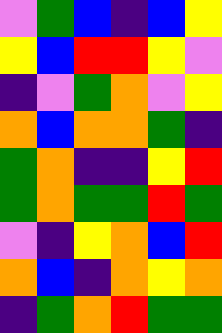[["violet", "green", "blue", "indigo", "blue", "yellow"], ["yellow", "blue", "red", "red", "yellow", "violet"], ["indigo", "violet", "green", "orange", "violet", "yellow"], ["orange", "blue", "orange", "orange", "green", "indigo"], ["green", "orange", "indigo", "indigo", "yellow", "red"], ["green", "orange", "green", "green", "red", "green"], ["violet", "indigo", "yellow", "orange", "blue", "red"], ["orange", "blue", "indigo", "orange", "yellow", "orange"], ["indigo", "green", "orange", "red", "green", "green"]]